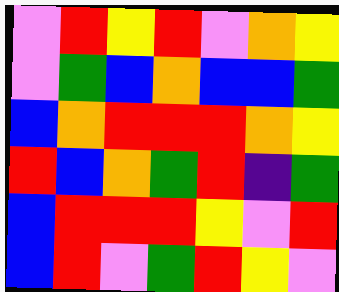[["violet", "red", "yellow", "red", "violet", "orange", "yellow"], ["violet", "green", "blue", "orange", "blue", "blue", "green"], ["blue", "orange", "red", "red", "red", "orange", "yellow"], ["red", "blue", "orange", "green", "red", "indigo", "green"], ["blue", "red", "red", "red", "yellow", "violet", "red"], ["blue", "red", "violet", "green", "red", "yellow", "violet"]]